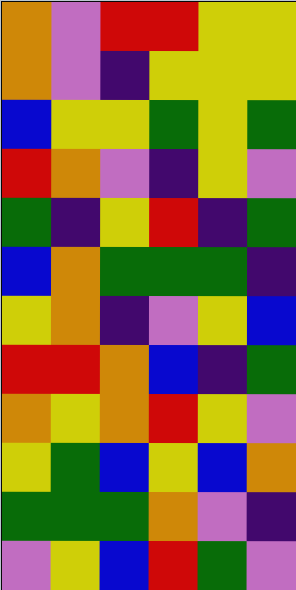[["orange", "violet", "red", "red", "yellow", "yellow"], ["orange", "violet", "indigo", "yellow", "yellow", "yellow"], ["blue", "yellow", "yellow", "green", "yellow", "green"], ["red", "orange", "violet", "indigo", "yellow", "violet"], ["green", "indigo", "yellow", "red", "indigo", "green"], ["blue", "orange", "green", "green", "green", "indigo"], ["yellow", "orange", "indigo", "violet", "yellow", "blue"], ["red", "red", "orange", "blue", "indigo", "green"], ["orange", "yellow", "orange", "red", "yellow", "violet"], ["yellow", "green", "blue", "yellow", "blue", "orange"], ["green", "green", "green", "orange", "violet", "indigo"], ["violet", "yellow", "blue", "red", "green", "violet"]]